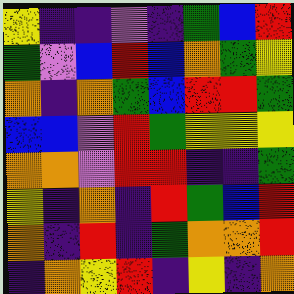[["yellow", "indigo", "indigo", "violet", "indigo", "green", "blue", "red"], ["green", "violet", "blue", "red", "blue", "orange", "green", "yellow"], ["orange", "indigo", "orange", "green", "blue", "red", "red", "green"], ["blue", "blue", "violet", "red", "green", "yellow", "yellow", "yellow"], ["orange", "orange", "violet", "red", "red", "indigo", "indigo", "green"], ["yellow", "indigo", "orange", "indigo", "red", "green", "blue", "red"], ["orange", "indigo", "red", "indigo", "green", "orange", "orange", "red"], ["indigo", "orange", "yellow", "red", "indigo", "yellow", "indigo", "orange"]]